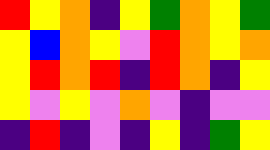[["red", "yellow", "orange", "indigo", "yellow", "green", "orange", "yellow", "green"], ["yellow", "blue", "orange", "yellow", "violet", "red", "orange", "yellow", "orange"], ["yellow", "red", "orange", "red", "indigo", "red", "orange", "indigo", "yellow"], ["yellow", "violet", "yellow", "violet", "orange", "violet", "indigo", "violet", "violet"], ["indigo", "red", "indigo", "violet", "indigo", "yellow", "indigo", "green", "yellow"]]